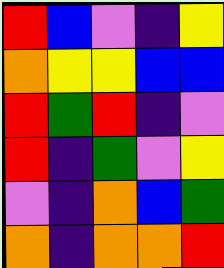[["red", "blue", "violet", "indigo", "yellow"], ["orange", "yellow", "yellow", "blue", "blue"], ["red", "green", "red", "indigo", "violet"], ["red", "indigo", "green", "violet", "yellow"], ["violet", "indigo", "orange", "blue", "green"], ["orange", "indigo", "orange", "orange", "red"]]